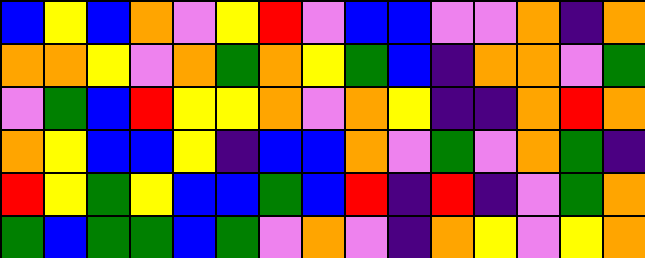[["blue", "yellow", "blue", "orange", "violet", "yellow", "red", "violet", "blue", "blue", "violet", "violet", "orange", "indigo", "orange"], ["orange", "orange", "yellow", "violet", "orange", "green", "orange", "yellow", "green", "blue", "indigo", "orange", "orange", "violet", "green"], ["violet", "green", "blue", "red", "yellow", "yellow", "orange", "violet", "orange", "yellow", "indigo", "indigo", "orange", "red", "orange"], ["orange", "yellow", "blue", "blue", "yellow", "indigo", "blue", "blue", "orange", "violet", "green", "violet", "orange", "green", "indigo"], ["red", "yellow", "green", "yellow", "blue", "blue", "green", "blue", "red", "indigo", "red", "indigo", "violet", "green", "orange"], ["green", "blue", "green", "green", "blue", "green", "violet", "orange", "violet", "indigo", "orange", "yellow", "violet", "yellow", "orange"]]